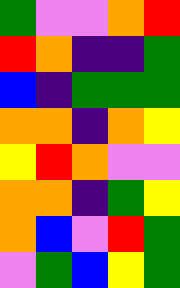[["green", "violet", "violet", "orange", "red"], ["red", "orange", "indigo", "indigo", "green"], ["blue", "indigo", "green", "green", "green"], ["orange", "orange", "indigo", "orange", "yellow"], ["yellow", "red", "orange", "violet", "violet"], ["orange", "orange", "indigo", "green", "yellow"], ["orange", "blue", "violet", "red", "green"], ["violet", "green", "blue", "yellow", "green"]]